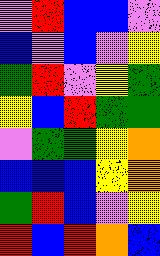[["violet", "red", "blue", "blue", "violet"], ["blue", "violet", "blue", "violet", "yellow"], ["green", "red", "violet", "yellow", "green"], ["yellow", "blue", "red", "green", "green"], ["violet", "green", "green", "yellow", "orange"], ["blue", "blue", "blue", "yellow", "orange"], ["green", "red", "blue", "violet", "yellow"], ["red", "blue", "red", "orange", "blue"]]